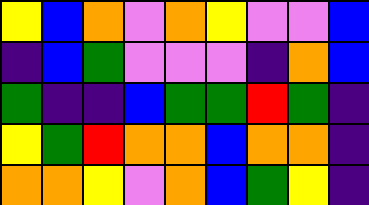[["yellow", "blue", "orange", "violet", "orange", "yellow", "violet", "violet", "blue"], ["indigo", "blue", "green", "violet", "violet", "violet", "indigo", "orange", "blue"], ["green", "indigo", "indigo", "blue", "green", "green", "red", "green", "indigo"], ["yellow", "green", "red", "orange", "orange", "blue", "orange", "orange", "indigo"], ["orange", "orange", "yellow", "violet", "orange", "blue", "green", "yellow", "indigo"]]